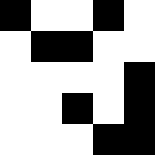[["black", "white", "white", "black", "white"], ["white", "black", "black", "white", "white"], ["white", "white", "white", "white", "black"], ["white", "white", "black", "white", "black"], ["white", "white", "white", "black", "black"]]